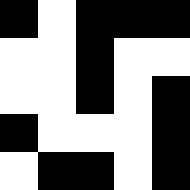[["black", "white", "black", "black", "black"], ["white", "white", "black", "white", "white"], ["white", "white", "black", "white", "black"], ["black", "white", "white", "white", "black"], ["white", "black", "black", "white", "black"]]